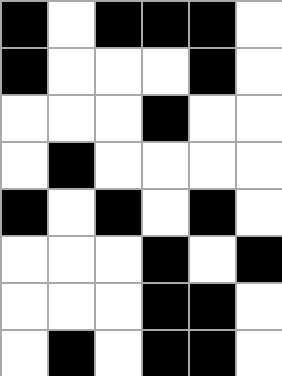[["black", "white", "black", "black", "black", "white"], ["black", "white", "white", "white", "black", "white"], ["white", "white", "white", "black", "white", "white"], ["white", "black", "white", "white", "white", "white"], ["black", "white", "black", "white", "black", "white"], ["white", "white", "white", "black", "white", "black"], ["white", "white", "white", "black", "black", "white"], ["white", "black", "white", "black", "black", "white"]]